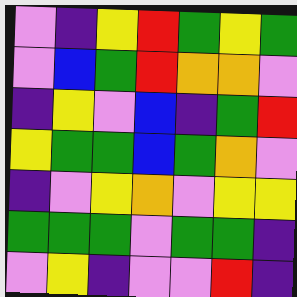[["violet", "indigo", "yellow", "red", "green", "yellow", "green"], ["violet", "blue", "green", "red", "orange", "orange", "violet"], ["indigo", "yellow", "violet", "blue", "indigo", "green", "red"], ["yellow", "green", "green", "blue", "green", "orange", "violet"], ["indigo", "violet", "yellow", "orange", "violet", "yellow", "yellow"], ["green", "green", "green", "violet", "green", "green", "indigo"], ["violet", "yellow", "indigo", "violet", "violet", "red", "indigo"]]